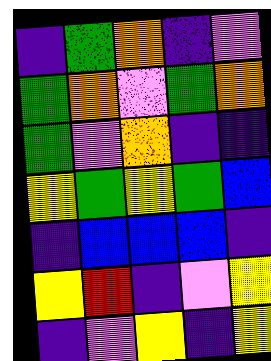[["indigo", "green", "orange", "indigo", "violet"], ["green", "orange", "violet", "green", "orange"], ["green", "violet", "orange", "indigo", "indigo"], ["yellow", "green", "yellow", "green", "blue"], ["indigo", "blue", "blue", "blue", "indigo"], ["yellow", "red", "indigo", "violet", "yellow"], ["indigo", "violet", "yellow", "indigo", "yellow"]]